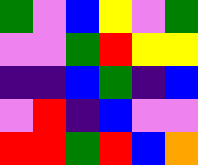[["green", "violet", "blue", "yellow", "violet", "green"], ["violet", "violet", "green", "red", "yellow", "yellow"], ["indigo", "indigo", "blue", "green", "indigo", "blue"], ["violet", "red", "indigo", "blue", "violet", "violet"], ["red", "red", "green", "red", "blue", "orange"]]